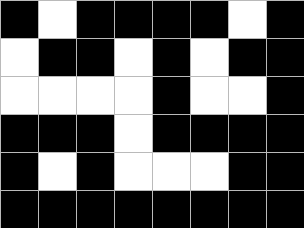[["black", "white", "black", "black", "black", "black", "white", "black"], ["white", "black", "black", "white", "black", "white", "black", "black"], ["white", "white", "white", "white", "black", "white", "white", "black"], ["black", "black", "black", "white", "black", "black", "black", "black"], ["black", "white", "black", "white", "white", "white", "black", "black"], ["black", "black", "black", "black", "black", "black", "black", "black"]]